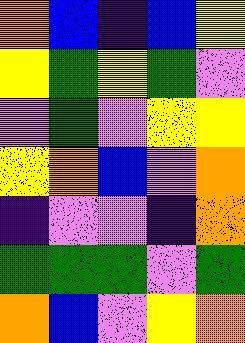[["orange", "blue", "indigo", "blue", "yellow"], ["yellow", "green", "yellow", "green", "violet"], ["violet", "green", "violet", "yellow", "yellow"], ["yellow", "orange", "blue", "violet", "orange"], ["indigo", "violet", "violet", "indigo", "orange"], ["green", "green", "green", "violet", "green"], ["orange", "blue", "violet", "yellow", "orange"]]